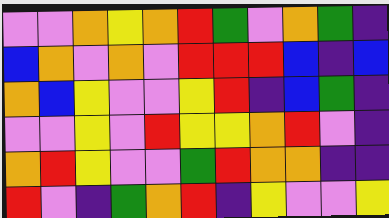[["violet", "violet", "orange", "yellow", "orange", "red", "green", "violet", "orange", "green", "indigo"], ["blue", "orange", "violet", "orange", "violet", "red", "red", "red", "blue", "indigo", "blue"], ["orange", "blue", "yellow", "violet", "violet", "yellow", "red", "indigo", "blue", "green", "indigo"], ["violet", "violet", "yellow", "violet", "red", "yellow", "yellow", "orange", "red", "violet", "indigo"], ["orange", "red", "yellow", "violet", "violet", "green", "red", "orange", "orange", "indigo", "indigo"], ["red", "violet", "indigo", "green", "orange", "red", "indigo", "yellow", "violet", "violet", "yellow"]]